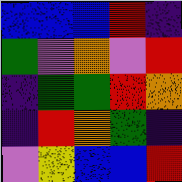[["blue", "blue", "blue", "red", "indigo"], ["green", "violet", "orange", "violet", "red"], ["indigo", "green", "green", "red", "orange"], ["indigo", "red", "orange", "green", "indigo"], ["violet", "yellow", "blue", "blue", "red"]]